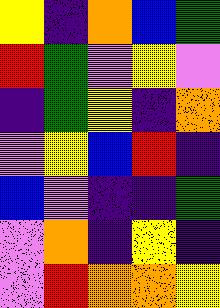[["yellow", "indigo", "orange", "blue", "green"], ["red", "green", "violet", "yellow", "violet"], ["indigo", "green", "yellow", "indigo", "orange"], ["violet", "yellow", "blue", "red", "indigo"], ["blue", "violet", "indigo", "indigo", "green"], ["violet", "orange", "indigo", "yellow", "indigo"], ["violet", "red", "orange", "orange", "yellow"]]